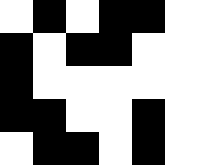[["white", "black", "white", "black", "black", "white"], ["black", "white", "black", "black", "white", "white"], ["black", "white", "white", "white", "white", "white"], ["black", "black", "white", "white", "black", "white"], ["white", "black", "black", "white", "black", "white"]]